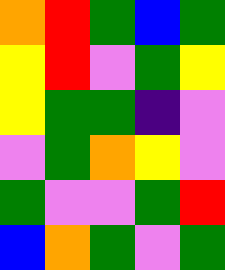[["orange", "red", "green", "blue", "green"], ["yellow", "red", "violet", "green", "yellow"], ["yellow", "green", "green", "indigo", "violet"], ["violet", "green", "orange", "yellow", "violet"], ["green", "violet", "violet", "green", "red"], ["blue", "orange", "green", "violet", "green"]]